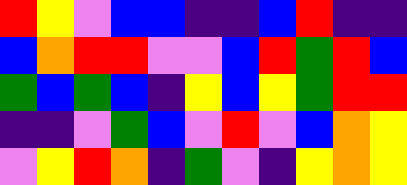[["red", "yellow", "violet", "blue", "blue", "indigo", "indigo", "blue", "red", "indigo", "indigo"], ["blue", "orange", "red", "red", "violet", "violet", "blue", "red", "green", "red", "blue"], ["green", "blue", "green", "blue", "indigo", "yellow", "blue", "yellow", "green", "red", "red"], ["indigo", "indigo", "violet", "green", "blue", "violet", "red", "violet", "blue", "orange", "yellow"], ["violet", "yellow", "red", "orange", "indigo", "green", "violet", "indigo", "yellow", "orange", "yellow"]]